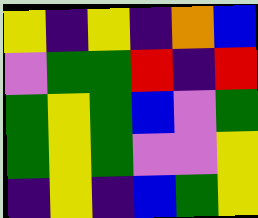[["yellow", "indigo", "yellow", "indigo", "orange", "blue"], ["violet", "green", "green", "red", "indigo", "red"], ["green", "yellow", "green", "blue", "violet", "green"], ["green", "yellow", "green", "violet", "violet", "yellow"], ["indigo", "yellow", "indigo", "blue", "green", "yellow"]]